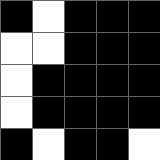[["black", "white", "black", "black", "black"], ["white", "white", "black", "black", "black"], ["white", "black", "black", "black", "black"], ["white", "black", "black", "black", "black"], ["black", "white", "black", "black", "white"]]